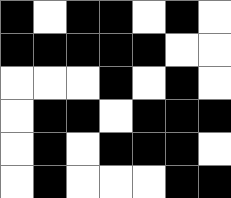[["black", "white", "black", "black", "white", "black", "white"], ["black", "black", "black", "black", "black", "white", "white"], ["white", "white", "white", "black", "white", "black", "white"], ["white", "black", "black", "white", "black", "black", "black"], ["white", "black", "white", "black", "black", "black", "white"], ["white", "black", "white", "white", "white", "black", "black"]]